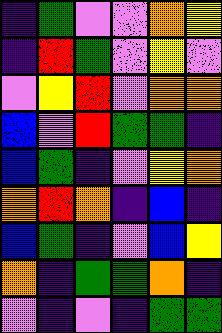[["indigo", "green", "violet", "violet", "orange", "yellow"], ["indigo", "red", "green", "violet", "yellow", "violet"], ["violet", "yellow", "red", "violet", "orange", "orange"], ["blue", "violet", "red", "green", "green", "indigo"], ["blue", "green", "indigo", "violet", "yellow", "orange"], ["orange", "red", "orange", "indigo", "blue", "indigo"], ["blue", "green", "indigo", "violet", "blue", "yellow"], ["orange", "indigo", "green", "green", "orange", "indigo"], ["violet", "indigo", "violet", "indigo", "green", "green"]]